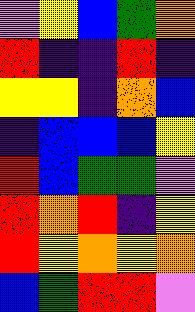[["violet", "yellow", "blue", "green", "orange"], ["red", "indigo", "indigo", "red", "indigo"], ["yellow", "yellow", "indigo", "orange", "blue"], ["indigo", "blue", "blue", "blue", "yellow"], ["red", "blue", "green", "green", "violet"], ["red", "orange", "red", "indigo", "yellow"], ["red", "yellow", "orange", "yellow", "orange"], ["blue", "green", "red", "red", "violet"]]